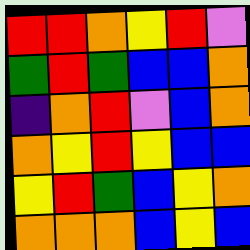[["red", "red", "orange", "yellow", "red", "violet"], ["green", "red", "green", "blue", "blue", "orange"], ["indigo", "orange", "red", "violet", "blue", "orange"], ["orange", "yellow", "red", "yellow", "blue", "blue"], ["yellow", "red", "green", "blue", "yellow", "orange"], ["orange", "orange", "orange", "blue", "yellow", "blue"]]